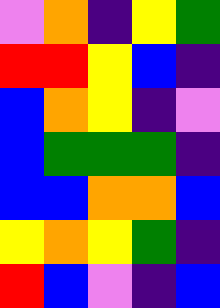[["violet", "orange", "indigo", "yellow", "green"], ["red", "red", "yellow", "blue", "indigo"], ["blue", "orange", "yellow", "indigo", "violet"], ["blue", "green", "green", "green", "indigo"], ["blue", "blue", "orange", "orange", "blue"], ["yellow", "orange", "yellow", "green", "indigo"], ["red", "blue", "violet", "indigo", "blue"]]